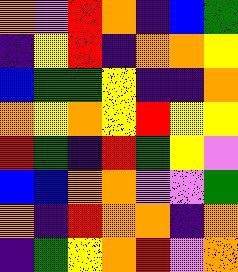[["orange", "violet", "red", "orange", "indigo", "blue", "green"], ["indigo", "yellow", "red", "indigo", "orange", "orange", "yellow"], ["blue", "green", "green", "yellow", "indigo", "indigo", "orange"], ["orange", "yellow", "orange", "yellow", "red", "yellow", "yellow"], ["red", "green", "indigo", "red", "green", "yellow", "violet"], ["blue", "blue", "orange", "orange", "violet", "violet", "green"], ["orange", "indigo", "red", "orange", "orange", "indigo", "orange"], ["indigo", "green", "yellow", "orange", "red", "violet", "orange"]]